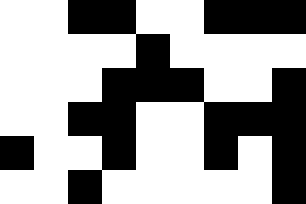[["white", "white", "black", "black", "white", "white", "black", "black", "black"], ["white", "white", "white", "white", "black", "white", "white", "white", "white"], ["white", "white", "white", "black", "black", "black", "white", "white", "black"], ["white", "white", "black", "black", "white", "white", "black", "black", "black"], ["black", "white", "white", "black", "white", "white", "black", "white", "black"], ["white", "white", "black", "white", "white", "white", "white", "white", "black"]]